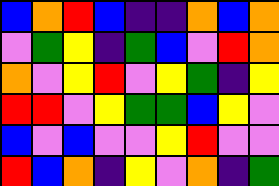[["blue", "orange", "red", "blue", "indigo", "indigo", "orange", "blue", "orange"], ["violet", "green", "yellow", "indigo", "green", "blue", "violet", "red", "orange"], ["orange", "violet", "yellow", "red", "violet", "yellow", "green", "indigo", "yellow"], ["red", "red", "violet", "yellow", "green", "green", "blue", "yellow", "violet"], ["blue", "violet", "blue", "violet", "violet", "yellow", "red", "violet", "violet"], ["red", "blue", "orange", "indigo", "yellow", "violet", "orange", "indigo", "green"]]